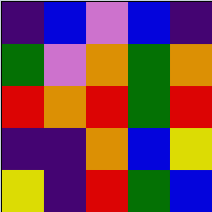[["indigo", "blue", "violet", "blue", "indigo"], ["green", "violet", "orange", "green", "orange"], ["red", "orange", "red", "green", "red"], ["indigo", "indigo", "orange", "blue", "yellow"], ["yellow", "indigo", "red", "green", "blue"]]